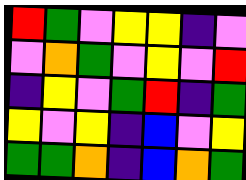[["red", "green", "violet", "yellow", "yellow", "indigo", "violet"], ["violet", "orange", "green", "violet", "yellow", "violet", "red"], ["indigo", "yellow", "violet", "green", "red", "indigo", "green"], ["yellow", "violet", "yellow", "indigo", "blue", "violet", "yellow"], ["green", "green", "orange", "indigo", "blue", "orange", "green"]]